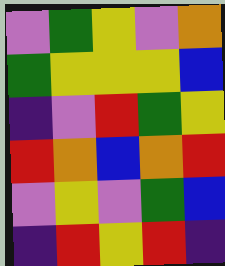[["violet", "green", "yellow", "violet", "orange"], ["green", "yellow", "yellow", "yellow", "blue"], ["indigo", "violet", "red", "green", "yellow"], ["red", "orange", "blue", "orange", "red"], ["violet", "yellow", "violet", "green", "blue"], ["indigo", "red", "yellow", "red", "indigo"]]